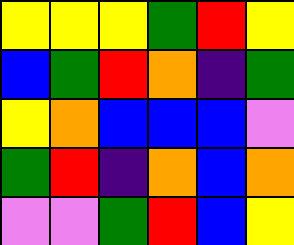[["yellow", "yellow", "yellow", "green", "red", "yellow"], ["blue", "green", "red", "orange", "indigo", "green"], ["yellow", "orange", "blue", "blue", "blue", "violet"], ["green", "red", "indigo", "orange", "blue", "orange"], ["violet", "violet", "green", "red", "blue", "yellow"]]